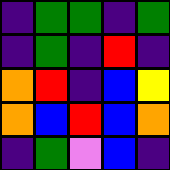[["indigo", "green", "green", "indigo", "green"], ["indigo", "green", "indigo", "red", "indigo"], ["orange", "red", "indigo", "blue", "yellow"], ["orange", "blue", "red", "blue", "orange"], ["indigo", "green", "violet", "blue", "indigo"]]